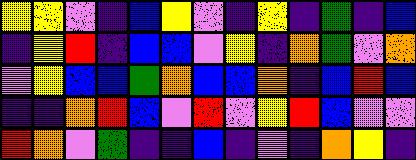[["yellow", "yellow", "violet", "indigo", "blue", "yellow", "violet", "indigo", "yellow", "indigo", "green", "indigo", "blue"], ["indigo", "yellow", "red", "indigo", "blue", "blue", "violet", "yellow", "indigo", "orange", "green", "violet", "orange"], ["violet", "yellow", "blue", "blue", "green", "orange", "blue", "blue", "orange", "indigo", "blue", "red", "blue"], ["indigo", "indigo", "orange", "red", "blue", "violet", "red", "violet", "yellow", "red", "blue", "violet", "violet"], ["red", "orange", "violet", "green", "indigo", "indigo", "blue", "indigo", "violet", "indigo", "orange", "yellow", "indigo"]]